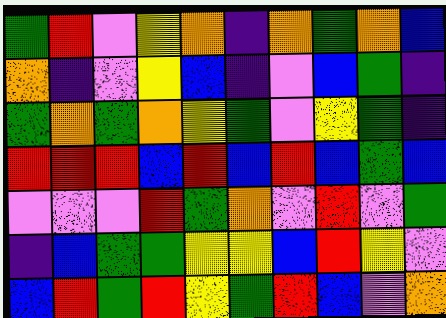[["green", "red", "violet", "yellow", "orange", "indigo", "orange", "green", "orange", "blue"], ["orange", "indigo", "violet", "yellow", "blue", "indigo", "violet", "blue", "green", "indigo"], ["green", "orange", "green", "orange", "yellow", "green", "violet", "yellow", "green", "indigo"], ["red", "red", "red", "blue", "red", "blue", "red", "blue", "green", "blue"], ["violet", "violet", "violet", "red", "green", "orange", "violet", "red", "violet", "green"], ["indigo", "blue", "green", "green", "yellow", "yellow", "blue", "red", "yellow", "violet"], ["blue", "red", "green", "red", "yellow", "green", "red", "blue", "violet", "orange"]]